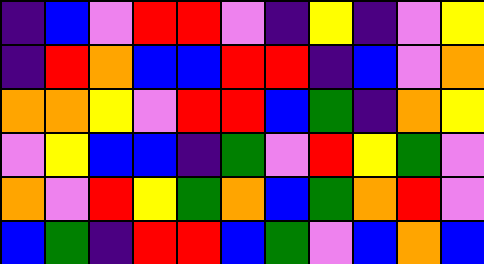[["indigo", "blue", "violet", "red", "red", "violet", "indigo", "yellow", "indigo", "violet", "yellow"], ["indigo", "red", "orange", "blue", "blue", "red", "red", "indigo", "blue", "violet", "orange"], ["orange", "orange", "yellow", "violet", "red", "red", "blue", "green", "indigo", "orange", "yellow"], ["violet", "yellow", "blue", "blue", "indigo", "green", "violet", "red", "yellow", "green", "violet"], ["orange", "violet", "red", "yellow", "green", "orange", "blue", "green", "orange", "red", "violet"], ["blue", "green", "indigo", "red", "red", "blue", "green", "violet", "blue", "orange", "blue"]]